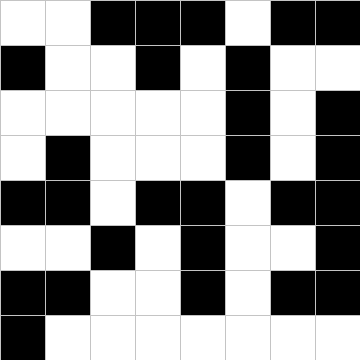[["white", "white", "black", "black", "black", "white", "black", "black"], ["black", "white", "white", "black", "white", "black", "white", "white"], ["white", "white", "white", "white", "white", "black", "white", "black"], ["white", "black", "white", "white", "white", "black", "white", "black"], ["black", "black", "white", "black", "black", "white", "black", "black"], ["white", "white", "black", "white", "black", "white", "white", "black"], ["black", "black", "white", "white", "black", "white", "black", "black"], ["black", "white", "white", "white", "white", "white", "white", "white"]]